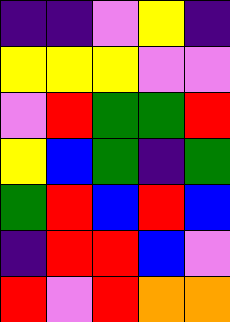[["indigo", "indigo", "violet", "yellow", "indigo"], ["yellow", "yellow", "yellow", "violet", "violet"], ["violet", "red", "green", "green", "red"], ["yellow", "blue", "green", "indigo", "green"], ["green", "red", "blue", "red", "blue"], ["indigo", "red", "red", "blue", "violet"], ["red", "violet", "red", "orange", "orange"]]